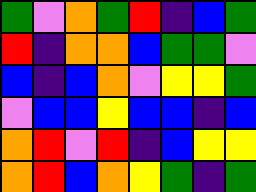[["green", "violet", "orange", "green", "red", "indigo", "blue", "green"], ["red", "indigo", "orange", "orange", "blue", "green", "green", "violet"], ["blue", "indigo", "blue", "orange", "violet", "yellow", "yellow", "green"], ["violet", "blue", "blue", "yellow", "blue", "blue", "indigo", "blue"], ["orange", "red", "violet", "red", "indigo", "blue", "yellow", "yellow"], ["orange", "red", "blue", "orange", "yellow", "green", "indigo", "green"]]